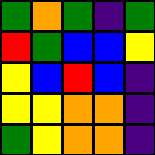[["green", "orange", "green", "indigo", "green"], ["red", "green", "blue", "blue", "yellow"], ["yellow", "blue", "red", "blue", "indigo"], ["yellow", "yellow", "orange", "orange", "indigo"], ["green", "yellow", "orange", "orange", "indigo"]]